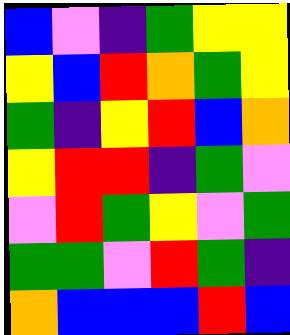[["blue", "violet", "indigo", "green", "yellow", "yellow"], ["yellow", "blue", "red", "orange", "green", "yellow"], ["green", "indigo", "yellow", "red", "blue", "orange"], ["yellow", "red", "red", "indigo", "green", "violet"], ["violet", "red", "green", "yellow", "violet", "green"], ["green", "green", "violet", "red", "green", "indigo"], ["orange", "blue", "blue", "blue", "red", "blue"]]